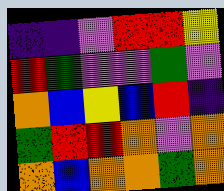[["indigo", "indigo", "violet", "red", "red", "yellow"], ["red", "green", "violet", "violet", "green", "violet"], ["orange", "blue", "yellow", "blue", "red", "indigo"], ["green", "red", "red", "orange", "violet", "orange"], ["orange", "blue", "orange", "orange", "green", "orange"]]